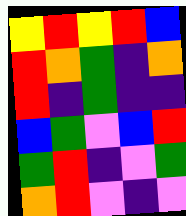[["yellow", "red", "yellow", "red", "blue"], ["red", "orange", "green", "indigo", "orange"], ["red", "indigo", "green", "indigo", "indigo"], ["blue", "green", "violet", "blue", "red"], ["green", "red", "indigo", "violet", "green"], ["orange", "red", "violet", "indigo", "violet"]]